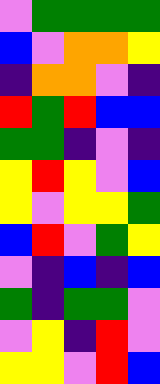[["violet", "green", "green", "green", "green"], ["blue", "violet", "orange", "orange", "yellow"], ["indigo", "orange", "orange", "violet", "indigo"], ["red", "green", "red", "blue", "blue"], ["green", "green", "indigo", "violet", "indigo"], ["yellow", "red", "yellow", "violet", "blue"], ["yellow", "violet", "yellow", "yellow", "green"], ["blue", "red", "violet", "green", "yellow"], ["violet", "indigo", "blue", "indigo", "blue"], ["green", "indigo", "green", "green", "violet"], ["violet", "yellow", "indigo", "red", "violet"], ["yellow", "yellow", "violet", "red", "blue"]]